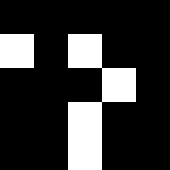[["black", "black", "black", "black", "black"], ["white", "black", "white", "black", "black"], ["black", "black", "black", "white", "black"], ["black", "black", "white", "black", "black"], ["black", "black", "white", "black", "black"]]